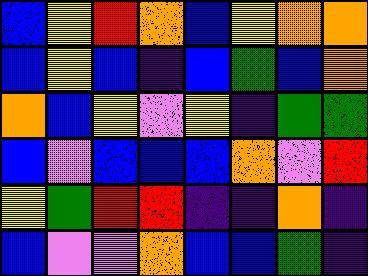[["blue", "yellow", "red", "orange", "blue", "yellow", "orange", "orange"], ["blue", "yellow", "blue", "indigo", "blue", "green", "blue", "orange"], ["orange", "blue", "yellow", "violet", "yellow", "indigo", "green", "green"], ["blue", "violet", "blue", "blue", "blue", "orange", "violet", "red"], ["yellow", "green", "red", "red", "indigo", "indigo", "orange", "indigo"], ["blue", "violet", "violet", "orange", "blue", "blue", "green", "indigo"]]